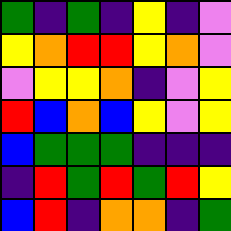[["green", "indigo", "green", "indigo", "yellow", "indigo", "violet"], ["yellow", "orange", "red", "red", "yellow", "orange", "violet"], ["violet", "yellow", "yellow", "orange", "indigo", "violet", "yellow"], ["red", "blue", "orange", "blue", "yellow", "violet", "yellow"], ["blue", "green", "green", "green", "indigo", "indigo", "indigo"], ["indigo", "red", "green", "red", "green", "red", "yellow"], ["blue", "red", "indigo", "orange", "orange", "indigo", "green"]]